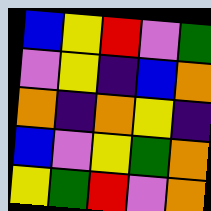[["blue", "yellow", "red", "violet", "green"], ["violet", "yellow", "indigo", "blue", "orange"], ["orange", "indigo", "orange", "yellow", "indigo"], ["blue", "violet", "yellow", "green", "orange"], ["yellow", "green", "red", "violet", "orange"]]